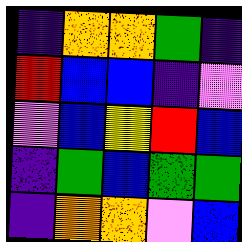[["indigo", "orange", "orange", "green", "indigo"], ["red", "blue", "blue", "indigo", "violet"], ["violet", "blue", "yellow", "red", "blue"], ["indigo", "green", "blue", "green", "green"], ["indigo", "orange", "orange", "violet", "blue"]]